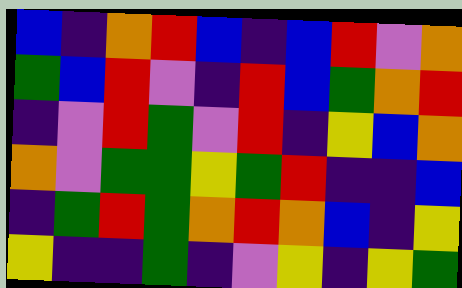[["blue", "indigo", "orange", "red", "blue", "indigo", "blue", "red", "violet", "orange"], ["green", "blue", "red", "violet", "indigo", "red", "blue", "green", "orange", "red"], ["indigo", "violet", "red", "green", "violet", "red", "indigo", "yellow", "blue", "orange"], ["orange", "violet", "green", "green", "yellow", "green", "red", "indigo", "indigo", "blue"], ["indigo", "green", "red", "green", "orange", "red", "orange", "blue", "indigo", "yellow"], ["yellow", "indigo", "indigo", "green", "indigo", "violet", "yellow", "indigo", "yellow", "green"]]